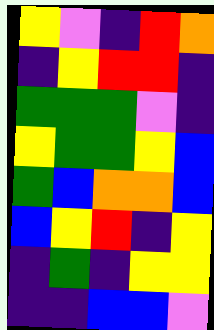[["yellow", "violet", "indigo", "red", "orange"], ["indigo", "yellow", "red", "red", "indigo"], ["green", "green", "green", "violet", "indigo"], ["yellow", "green", "green", "yellow", "blue"], ["green", "blue", "orange", "orange", "blue"], ["blue", "yellow", "red", "indigo", "yellow"], ["indigo", "green", "indigo", "yellow", "yellow"], ["indigo", "indigo", "blue", "blue", "violet"]]